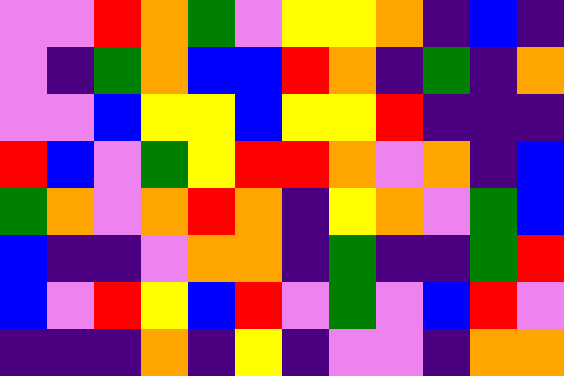[["violet", "violet", "red", "orange", "green", "violet", "yellow", "yellow", "orange", "indigo", "blue", "indigo"], ["violet", "indigo", "green", "orange", "blue", "blue", "red", "orange", "indigo", "green", "indigo", "orange"], ["violet", "violet", "blue", "yellow", "yellow", "blue", "yellow", "yellow", "red", "indigo", "indigo", "indigo"], ["red", "blue", "violet", "green", "yellow", "red", "red", "orange", "violet", "orange", "indigo", "blue"], ["green", "orange", "violet", "orange", "red", "orange", "indigo", "yellow", "orange", "violet", "green", "blue"], ["blue", "indigo", "indigo", "violet", "orange", "orange", "indigo", "green", "indigo", "indigo", "green", "red"], ["blue", "violet", "red", "yellow", "blue", "red", "violet", "green", "violet", "blue", "red", "violet"], ["indigo", "indigo", "indigo", "orange", "indigo", "yellow", "indigo", "violet", "violet", "indigo", "orange", "orange"]]